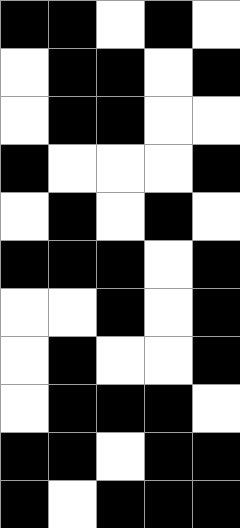[["black", "black", "white", "black", "white"], ["white", "black", "black", "white", "black"], ["white", "black", "black", "white", "white"], ["black", "white", "white", "white", "black"], ["white", "black", "white", "black", "white"], ["black", "black", "black", "white", "black"], ["white", "white", "black", "white", "black"], ["white", "black", "white", "white", "black"], ["white", "black", "black", "black", "white"], ["black", "black", "white", "black", "black"], ["black", "white", "black", "black", "black"]]